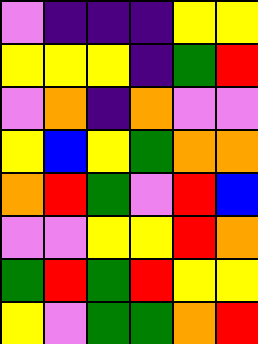[["violet", "indigo", "indigo", "indigo", "yellow", "yellow"], ["yellow", "yellow", "yellow", "indigo", "green", "red"], ["violet", "orange", "indigo", "orange", "violet", "violet"], ["yellow", "blue", "yellow", "green", "orange", "orange"], ["orange", "red", "green", "violet", "red", "blue"], ["violet", "violet", "yellow", "yellow", "red", "orange"], ["green", "red", "green", "red", "yellow", "yellow"], ["yellow", "violet", "green", "green", "orange", "red"]]